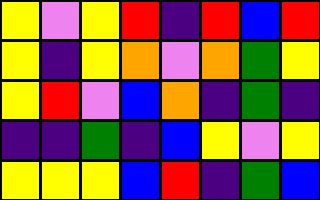[["yellow", "violet", "yellow", "red", "indigo", "red", "blue", "red"], ["yellow", "indigo", "yellow", "orange", "violet", "orange", "green", "yellow"], ["yellow", "red", "violet", "blue", "orange", "indigo", "green", "indigo"], ["indigo", "indigo", "green", "indigo", "blue", "yellow", "violet", "yellow"], ["yellow", "yellow", "yellow", "blue", "red", "indigo", "green", "blue"]]